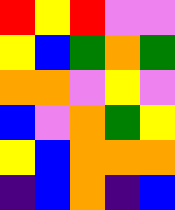[["red", "yellow", "red", "violet", "violet"], ["yellow", "blue", "green", "orange", "green"], ["orange", "orange", "violet", "yellow", "violet"], ["blue", "violet", "orange", "green", "yellow"], ["yellow", "blue", "orange", "orange", "orange"], ["indigo", "blue", "orange", "indigo", "blue"]]